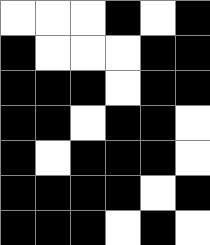[["white", "white", "white", "black", "white", "black"], ["black", "white", "white", "white", "black", "black"], ["black", "black", "black", "white", "black", "black"], ["black", "black", "white", "black", "black", "white"], ["black", "white", "black", "black", "black", "white"], ["black", "black", "black", "black", "white", "black"], ["black", "black", "black", "white", "black", "white"]]